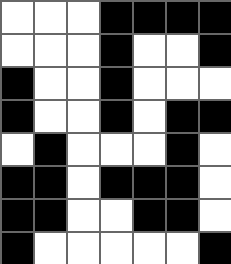[["white", "white", "white", "black", "black", "black", "black"], ["white", "white", "white", "black", "white", "white", "black"], ["black", "white", "white", "black", "white", "white", "white"], ["black", "white", "white", "black", "white", "black", "black"], ["white", "black", "white", "white", "white", "black", "white"], ["black", "black", "white", "black", "black", "black", "white"], ["black", "black", "white", "white", "black", "black", "white"], ["black", "white", "white", "white", "white", "white", "black"]]